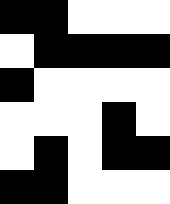[["black", "black", "white", "white", "white"], ["white", "black", "black", "black", "black"], ["black", "white", "white", "white", "white"], ["white", "white", "white", "black", "white"], ["white", "black", "white", "black", "black"], ["black", "black", "white", "white", "white"]]